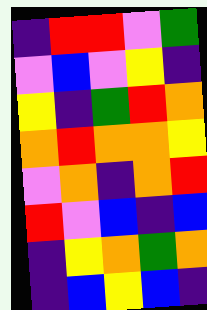[["indigo", "red", "red", "violet", "green"], ["violet", "blue", "violet", "yellow", "indigo"], ["yellow", "indigo", "green", "red", "orange"], ["orange", "red", "orange", "orange", "yellow"], ["violet", "orange", "indigo", "orange", "red"], ["red", "violet", "blue", "indigo", "blue"], ["indigo", "yellow", "orange", "green", "orange"], ["indigo", "blue", "yellow", "blue", "indigo"]]